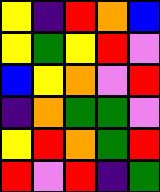[["yellow", "indigo", "red", "orange", "blue"], ["yellow", "green", "yellow", "red", "violet"], ["blue", "yellow", "orange", "violet", "red"], ["indigo", "orange", "green", "green", "violet"], ["yellow", "red", "orange", "green", "red"], ["red", "violet", "red", "indigo", "green"]]